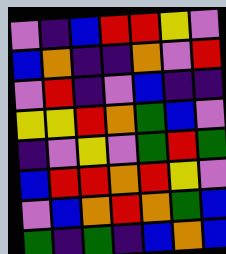[["violet", "indigo", "blue", "red", "red", "yellow", "violet"], ["blue", "orange", "indigo", "indigo", "orange", "violet", "red"], ["violet", "red", "indigo", "violet", "blue", "indigo", "indigo"], ["yellow", "yellow", "red", "orange", "green", "blue", "violet"], ["indigo", "violet", "yellow", "violet", "green", "red", "green"], ["blue", "red", "red", "orange", "red", "yellow", "violet"], ["violet", "blue", "orange", "red", "orange", "green", "blue"], ["green", "indigo", "green", "indigo", "blue", "orange", "blue"]]